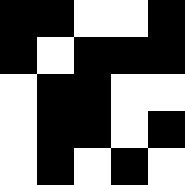[["black", "black", "white", "white", "black"], ["black", "white", "black", "black", "black"], ["white", "black", "black", "white", "white"], ["white", "black", "black", "white", "black"], ["white", "black", "white", "black", "white"]]